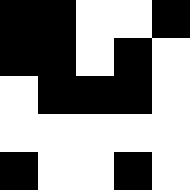[["black", "black", "white", "white", "black"], ["black", "black", "white", "black", "white"], ["white", "black", "black", "black", "white"], ["white", "white", "white", "white", "white"], ["black", "white", "white", "black", "white"]]